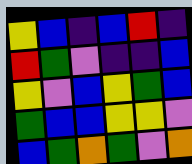[["yellow", "blue", "indigo", "blue", "red", "indigo"], ["red", "green", "violet", "indigo", "indigo", "blue"], ["yellow", "violet", "blue", "yellow", "green", "blue"], ["green", "blue", "blue", "yellow", "yellow", "violet"], ["blue", "green", "orange", "green", "violet", "orange"]]